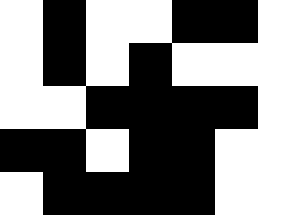[["white", "black", "white", "white", "black", "black", "white"], ["white", "black", "white", "black", "white", "white", "white"], ["white", "white", "black", "black", "black", "black", "white"], ["black", "black", "white", "black", "black", "white", "white"], ["white", "black", "black", "black", "black", "white", "white"]]